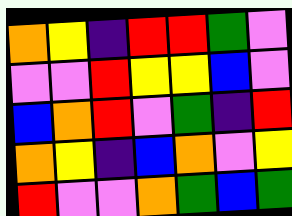[["orange", "yellow", "indigo", "red", "red", "green", "violet"], ["violet", "violet", "red", "yellow", "yellow", "blue", "violet"], ["blue", "orange", "red", "violet", "green", "indigo", "red"], ["orange", "yellow", "indigo", "blue", "orange", "violet", "yellow"], ["red", "violet", "violet", "orange", "green", "blue", "green"]]